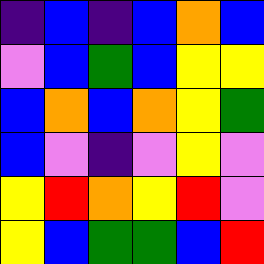[["indigo", "blue", "indigo", "blue", "orange", "blue"], ["violet", "blue", "green", "blue", "yellow", "yellow"], ["blue", "orange", "blue", "orange", "yellow", "green"], ["blue", "violet", "indigo", "violet", "yellow", "violet"], ["yellow", "red", "orange", "yellow", "red", "violet"], ["yellow", "blue", "green", "green", "blue", "red"]]